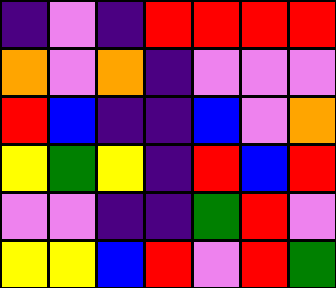[["indigo", "violet", "indigo", "red", "red", "red", "red"], ["orange", "violet", "orange", "indigo", "violet", "violet", "violet"], ["red", "blue", "indigo", "indigo", "blue", "violet", "orange"], ["yellow", "green", "yellow", "indigo", "red", "blue", "red"], ["violet", "violet", "indigo", "indigo", "green", "red", "violet"], ["yellow", "yellow", "blue", "red", "violet", "red", "green"]]